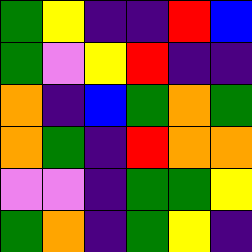[["green", "yellow", "indigo", "indigo", "red", "blue"], ["green", "violet", "yellow", "red", "indigo", "indigo"], ["orange", "indigo", "blue", "green", "orange", "green"], ["orange", "green", "indigo", "red", "orange", "orange"], ["violet", "violet", "indigo", "green", "green", "yellow"], ["green", "orange", "indigo", "green", "yellow", "indigo"]]